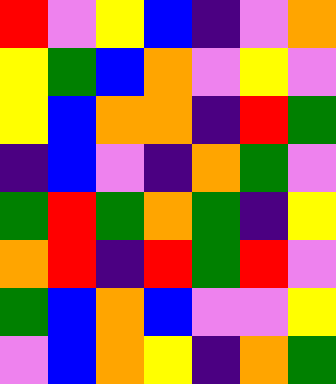[["red", "violet", "yellow", "blue", "indigo", "violet", "orange"], ["yellow", "green", "blue", "orange", "violet", "yellow", "violet"], ["yellow", "blue", "orange", "orange", "indigo", "red", "green"], ["indigo", "blue", "violet", "indigo", "orange", "green", "violet"], ["green", "red", "green", "orange", "green", "indigo", "yellow"], ["orange", "red", "indigo", "red", "green", "red", "violet"], ["green", "blue", "orange", "blue", "violet", "violet", "yellow"], ["violet", "blue", "orange", "yellow", "indigo", "orange", "green"]]